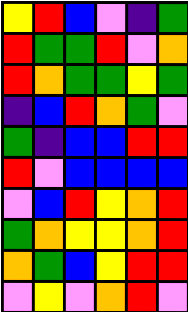[["yellow", "red", "blue", "violet", "indigo", "green"], ["red", "green", "green", "red", "violet", "orange"], ["red", "orange", "green", "green", "yellow", "green"], ["indigo", "blue", "red", "orange", "green", "violet"], ["green", "indigo", "blue", "blue", "red", "red"], ["red", "violet", "blue", "blue", "blue", "blue"], ["violet", "blue", "red", "yellow", "orange", "red"], ["green", "orange", "yellow", "yellow", "orange", "red"], ["orange", "green", "blue", "yellow", "red", "red"], ["violet", "yellow", "violet", "orange", "red", "violet"]]